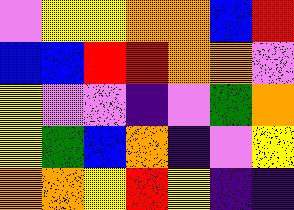[["violet", "yellow", "yellow", "orange", "orange", "blue", "red"], ["blue", "blue", "red", "red", "orange", "orange", "violet"], ["yellow", "violet", "violet", "indigo", "violet", "green", "orange"], ["yellow", "green", "blue", "orange", "indigo", "violet", "yellow"], ["orange", "orange", "yellow", "red", "yellow", "indigo", "indigo"]]